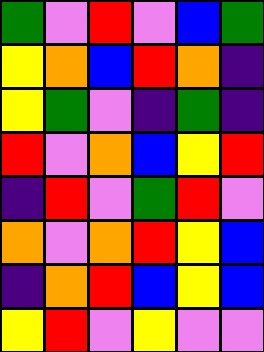[["green", "violet", "red", "violet", "blue", "green"], ["yellow", "orange", "blue", "red", "orange", "indigo"], ["yellow", "green", "violet", "indigo", "green", "indigo"], ["red", "violet", "orange", "blue", "yellow", "red"], ["indigo", "red", "violet", "green", "red", "violet"], ["orange", "violet", "orange", "red", "yellow", "blue"], ["indigo", "orange", "red", "blue", "yellow", "blue"], ["yellow", "red", "violet", "yellow", "violet", "violet"]]